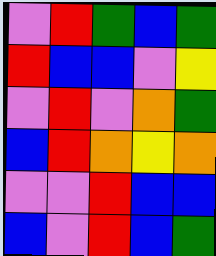[["violet", "red", "green", "blue", "green"], ["red", "blue", "blue", "violet", "yellow"], ["violet", "red", "violet", "orange", "green"], ["blue", "red", "orange", "yellow", "orange"], ["violet", "violet", "red", "blue", "blue"], ["blue", "violet", "red", "blue", "green"]]